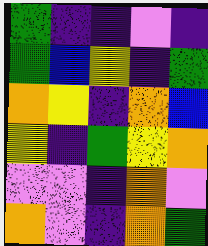[["green", "indigo", "indigo", "violet", "indigo"], ["green", "blue", "yellow", "indigo", "green"], ["orange", "yellow", "indigo", "orange", "blue"], ["yellow", "indigo", "green", "yellow", "orange"], ["violet", "violet", "indigo", "orange", "violet"], ["orange", "violet", "indigo", "orange", "green"]]